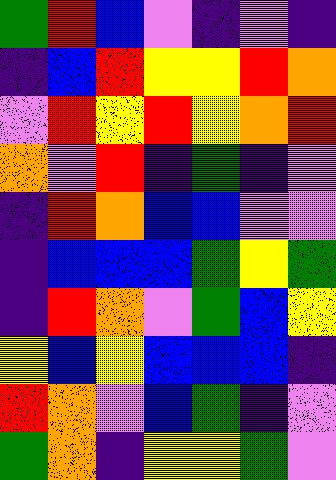[["green", "red", "blue", "violet", "indigo", "violet", "indigo"], ["indigo", "blue", "red", "yellow", "yellow", "red", "orange"], ["violet", "red", "yellow", "red", "yellow", "orange", "red"], ["orange", "violet", "red", "indigo", "green", "indigo", "violet"], ["indigo", "red", "orange", "blue", "blue", "violet", "violet"], ["indigo", "blue", "blue", "blue", "green", "yellow", "green"], ["indigo", "red", "orange", "violet", "green", "blue", "yellow"], ["yellow", "blue", "yellow", "blue", "blue", "blue", "indigo"], ["red", "orange", "violet", "blue", "green", "indigo", "violet"], ["green", "orange", "indigo", "yellow", "yellow", "green", "violet"]]